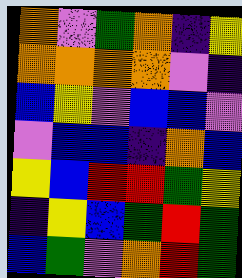[["orange", "violet", "green", "orange", "indigo", "yellow"], ["orange", "orange", "orange", "orange", "violet", "indigo"], ["blue", "yellow", "violet", "blue", "blue", "violet"], ["violet", "blue", "blue", "indigo", "orange", "blue"], ["yellow", "blue", "red", "red", "green", "yellow"], ["indigo", "yellow", "blue", "green", "red", "green"], ["blue", "green", "violet", "orange", "red", "green"]]